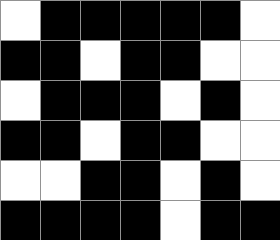[["white", "black", "black", "black", "black", "black", "white"], ["black", "black", "white", "black", "black", "white", "white"], ["white", "black", "black", "black", "white", "black", "white"], ["black", "black", "white", "black", "black", "white", "white"], ["white", "white", "black", "black", "white", "black", "white"], ["black", "black", "black", "black", "white", "black", "black"]]